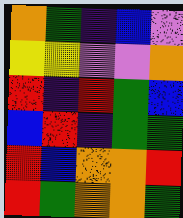[["orange", "green", "indigo", "blue", "violet"], ["yellow", "yellow", "violet", "violet", "orange"], ["red", "indigo", "red", "green", "blue"], ["blue", "red", "indigo", "green", "green"], ["red", "blue", "orange", "orange", "red"], ["red", "green", "orange", "orange", "green"]]